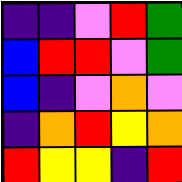[["indigo", "indigo", "violet", "red", "green"], ["blue", "red", "red", "violet", "green"], ["blue", "indigo", "violet", "orange", "violet"], ["indigo", "orange", "red", "yellow", "orange"], ["red", "yellow", "yellow", "indigo", "red"]]